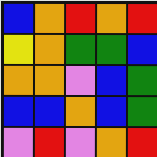[["blue", "orange", "red", "orange", "red"], ["yellow", "orange", "green", "green", "blue"], ["orange", "orange", "violet", "blue", "green"], ["blue", "blue", "orange", "blue", "green"], ["violet", "red", "violet", "orange", "red"]]